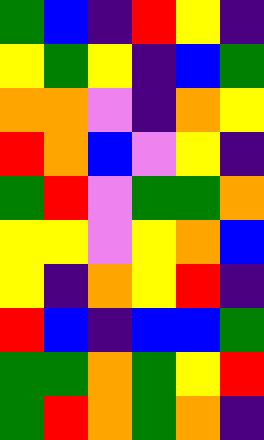[["green", "blue", "indigo", "red", "yellow", "indigo"], ["yellow", "green", "yellow", "indigo", "blue", "green"], ["orange", "orange", "violet", "indigo", "orange", "yellow"], ["red", "orange", "blue", "violet", "yellow", "indigo"], ["green", "red", "violet", "green", "green", "orange"], ["yellow", "yellow", "violet", "yellow", "orange", "blue"], ["yellow", "indigo", "orange", "yellow", "red", "indigo"], ["red", "blue", "indigo", "blue", "blue", "green"], ["green", "green", "orange", "green", "yellow", "red"], ["green", "red", "orange", "green", "orange", "indigo"]]